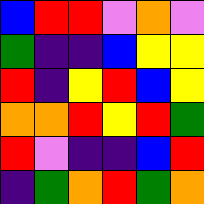[["blue", "red", "red", "violet", "orange", "violet"], ["green", "indigo", "indigo", "blue", "yellow", "yellow"], ["red", "indigo", "yellow", "red", "blue", "yellow"], ["orange", "orange", "red", "yellow", "red", "green"], ["red", "violet", "indigo", "indigo", "blue", "red"], ["indigo", "green", "orange", "red", "green", "orange"]]